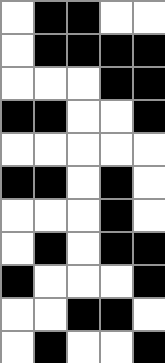[["white", "black", "black", "white", "white"], ["white", "black", "black", "black", "black"], ["white", "white", "white", "black", "black"], ["black", "black", "white", "white", "black"], ["white", "white", "white", "white", "white"], ["black", "black", "white", "black", "white"], ["white", "white", "white", "black", "white"], ["white", "black", "white", "black", "black"], ["black", "white", "white", "white", "black"], ["white", "white", "black", "black", "white"], ["white", "black", "white", "white", "black"]]